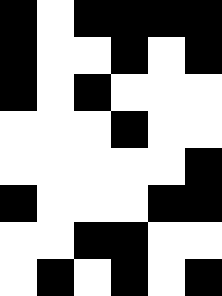[["black", "white", "black", "black", "black", "black"], ["black", "white", "white", "black", "white", "black"], ["black", "white", "black", "white", "white", "white"], ["white", "white", "white", "black", "white", "white"], ["white", "white", "white", "white", "white", "black"], ["black", "white", "white", "white", "black", "black"], ["white", "white", "black", "black", "white", "white"], ["white", "black", "white", "black", "white", "black"]]